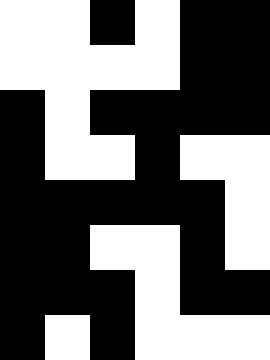[["white", "white", "black", "white", "black", "black"], ["white", "white", "white", "white", "black", "black"], ["black", "white", "black", "black", "black", "black"], ["black", "white", "white", "black", "white", "white"], ["black", "black", "black", "black", "black", "white"], ["black", "black", "white", "white", "black", "white"], ["black", "black", "black", "white", "black", "black"], ["black", "white", "black", "white", "white", "white"]]